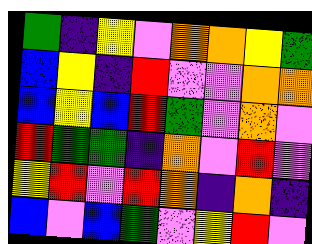[["green", "indigo", "yellow", "violet", "orange", "orange", "yellow", "green"], ["blue", "yellow", "indigo", "red", "violet", "violet", "orange", "orange"], ["blue", "yellow", "blue", "red", "green", "violet", "orange", "violet"], ["red", "green", "green", "indigo", "orange", "violet", "red", "violet"], ["yellow", "red", "violet", "red", "orange", "indigo", "orange", "indigo"], ["blue", "violet", "blue", "green", "violet", "yellow", "red", "violet"]]